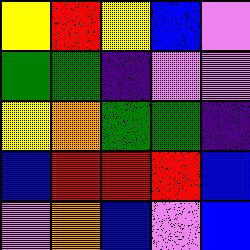[["yellow", "red", "yellow", "blue", "violet"], ["green", "green", "indigo", "violet", "violet"], ["yellow", "orange", "green", "green", "indigo"], ["blue", "red", "red", "red", "blue"], ["violet", "orange", "blue", "violet", "blue"]]